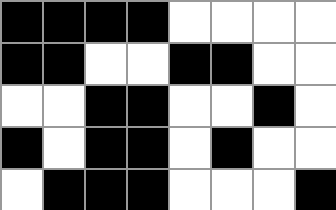[["black", "black", "black", "black", "white", "white", "white", "white"], ["black", "black", "white", "white", "black", "black", "white", "white"], ["white", "white", "black", "black", "white", "white", "black", "white"], ["black", "white", "black", "black", "white", "black", "white", "white"], ["white", "black", "black", "black", "white", "white", "white", "black"]]